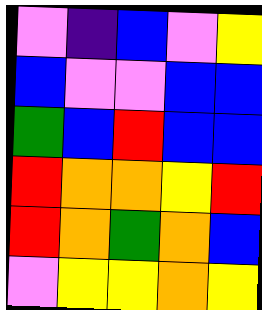[["violet", "indigo", "blue", "violet", "yellow"], ["blue", "violet", "violet", "blue", "blue"], ["green", "blue", "red", "blue", "blue"], ["red", "orange", "orange", "yellow", "red"], ["red", "orange", "green", "orange", "blue"], ["violet", "yellow", "yellow", "orange", "yellow"]]